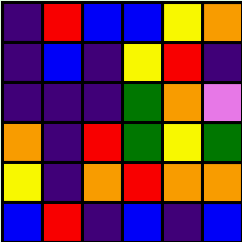[["indigo", "red", "blue", "blue", "yellow", "orange"], ["indigo", "blue", "indigo", "yellow", "red", "indigo"], ["indigo", "indigo", "indigo", "green", "orange", "violet"], ["orange", "indigo", "red", "green", "yellow", "green"], ["yellow", "indigo", "orange", "red", "orange", "orange"], ["blue", "red", "indigo", "blue", "indigo", "blue"]]